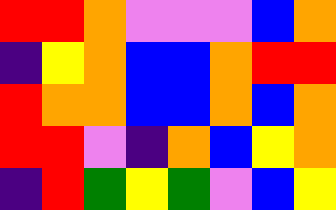[["red", "red", "orange", "violet", "violet", "violet", "blue", "orange"], ["indigo", "yellow", "orange", "blue", "blue", "orange", "red", "red"], ["red", "orange", "orange", "blue", "blue", "orange", "blue", "orange"], ["red", "red", "violet", "indigo", "orange", "blue", "yellow", "orange"], ["indigo", "red", "green", "yellow", "green", "violet", "blue", "yellow"]]